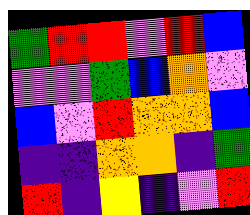[["green", "red", "red", "violet", "red", "blue"], ["violet", "violet", "green", "blue", "orange", "violet"], ["blue", "violet", "red", "orange", "orange", "blue"], ["indigo", "indigo", "orange", "orange", "indigo", "green"], ["red", "indigo", "yellow", "indigo", "violet", "red"]]